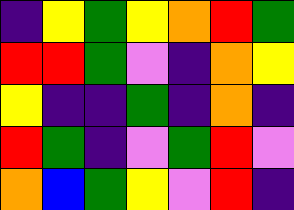[["indigo", "yellow", "green", "yellow", "orange", "red", "green"], ["red", "red", "green", "violet", "indigo", "orange", "yellow"], ["yellow", "indigo", "indigo", "green", "indigo", "orange", "indigo"], ["red", "green", "indigo", "violet", "green", "red", "violet"], ["orange", "blue", "green", "yellow", "violet", "red", "indigo"]]